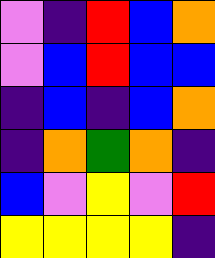[["violet", "indigo", "red", "blue", "orange"], ["violet", "blue", "red", "blue", "blue"], ["indigo", "blue", "indigo", "blue", "orange"], ["indigo", "orange", "green", "orange", "indigo"], ["blue", "violet", "yellow", "violet", "red"], ["yellow", "yellow", "yellow", "yellow", "indigo"]]